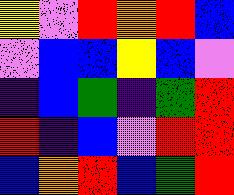[["yellow", "violet", "red", "orange", "red", "blue"], ["violet", "blue", "blue", "yellow", "blue", "violet"], ["indigo", "blue", "green", "indigo", "green", "red"], ["red", "indigo", "blue", "violet", "red", "red"], ["blue", "orange", "red", "blue", "green", "red"]]